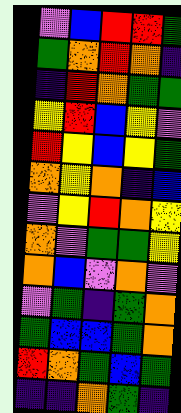[["violet", "blue", "red", "red", "green"], ["green", "orange", "red", "orange", "indigo"], ["indigo", "red", "orange", "green", "green"], ["yellow", "red", "blue", "yellow", "violet"], ["red", "yellow", "blue", "yellow", "green"], ["orange", "yellow", "orange", "indigo", "blue"], ["violet", "yellow", "red", "orange", "yellow"], ["orange", "violet", "green", "green", "yellow"], ["orange", "blue", "violet", "orange", "violet"], ["violet", "green", "indigo", "green", "orange"], ["green", "blue", "blue", "green", "orange"], ["red", "orange", "green", "blue", "green"], ["indigo", "indigo", "orange", "green", "indigo"]]